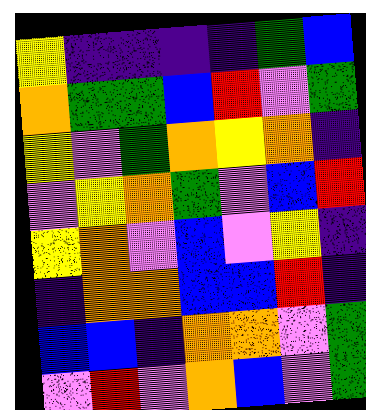[["yellow", "indigo", "indigo", "indigo", "indigo", "green", "blue"], ["orange", "green", "green", "blue", "red", "violet", "green"], ["yellow", "violet", "green", "orange", "yellow", "orange", "indigo"], ["violet", "yellow", "orange", "green", "violet", "blue", "red"], ["yellow", "orange", "violet", "blue", "violet", "yellow", "indigo"], ["indigo", "orange", "orange", "blue", "blue", "red", "indigo"], ["blue", "blue", "indigo", "orange", "orange", "violet", "green"], ["violet", "red", "violet", "orange", "blue", "violet", "green"]]